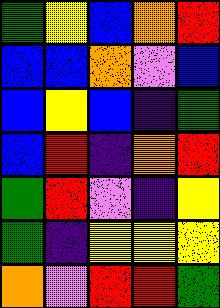[["green", "yellow", "blue", "orange", "red"], ["blue", "blue", "orange", "violet", "blue"], ["blue", "yellow", "blue", "indigo", "green"], ["blue", "red", "indigo", "orange", "red"], ["green", "red", "violet", "indigo", "yellow"], ["green", "indigo", "yellow", "yellow", "yellow"], ["orange", "violet", "red", "red", "green"]]